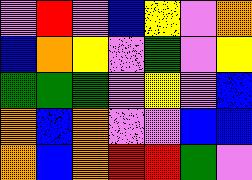[["violet", "red", "violet", "blue", "yellow", "violet", "orange"], ["blue", "orange", "yellow", "violet", "green", "violet", "yellow"], ["green", "green", "green", "violet", "yellow", "violet", "blue"], ["orange", "blue", "orange", "violet", "violet", "blue", "blue"], ["orange", "blue", "orange", "red", "red", "green", "violet"]]